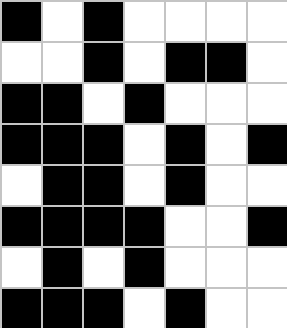[["black", "white", "black", "white", "white", "white", "white"], ["white", "white", "black", "white", "black", "black", "white"], ["black", "black", "white", "black", "white", "white", "white"], ["black", "black", "black", "white", "black", "white", "black"], ["white", "black", "black", "white", "black", "white", "white"], ["black", "black", "black", "black", "white", "white", "black"], ["white", "black", "white", "black", "white", "white", "white"], ["black", "black", "black", "white", "black", "white", "white"]]